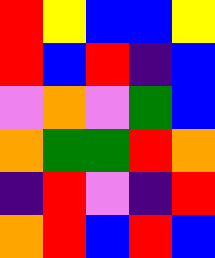[["red", "yellow", "blue", "blue", "yellow"], ["red", "blue", "red", "indigo", "blue"], ["violet", "orange", "violet", "green", "blue"], ["orange", "green", "green", "red", "orange"], ["indigo", "red", "violet", "indigo", "red"], ["orange", "red", "blue", "red", "blue"]]